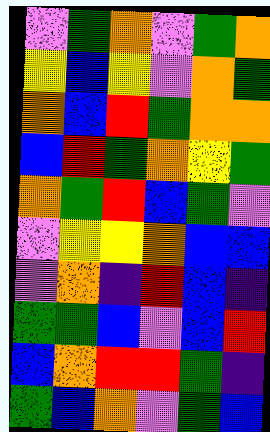[["violet", "green", "orange", "violet", "green", "orange"], ["yellow", "blue", "yellow", "violet", "orange", "green"], ["orange", "blue", "red", "green", "orange", "orange"], ["blue", "red", "green", "orange", "yellow", "green"], ["orange", "green", "red", "blue", "green", "violet"], ["violet", "yellow", "yellow", "orange", "blue", "blue"], ["violet", "orange", "indigo", "red", "blue", "indigo"], ["green", "green", "blue", "violet", "blue", "red"], ["blue", "orange", "red", "red", "green", "indigo"], ["green", "blue", "orange", "violet", "green", "blue"]]